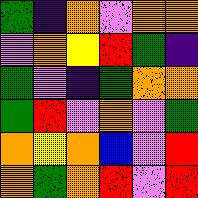[["green", "indigo", "orange", "violet", "orange", "orange"], ["violet", "orange", "yellow", "red", "green", "indigo"], ["green", "violet", "indigo", "green", "orange", "orange"], ["green", "red", "violet", "orange", "violet", "green"], ["orange", "yellow", "orange", "blue", "violet", "red"], ["orange", "green", "orange", "red", "violet", "red"]]